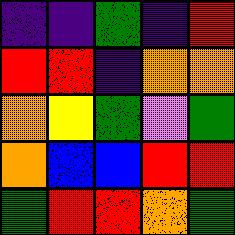[["indigo", "indigo", "green", "indigo", "red"], ["red", "red", "indigo", "orange", "orange"], ["orange", "yellow", "green", "violet", "green"], ["orange", "blue", "blue", "red", "red"], ["green", "red", "red", "orange", "green"]]